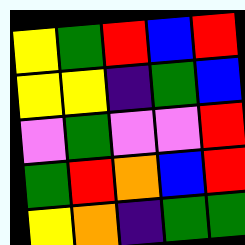[["yellow", "green", "red", "blue", "red"], ["yellow", "yellow", "indigo", "green", "blue"], ["violet", "green", "violet", "violet", "red"], ["green", "red", "orange", "blue", "red"], ["yellow", "orange", "indigo", "green", "green"]]